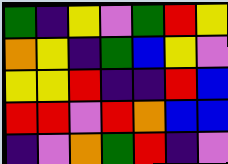[["green", "indigo", "yellow", "violet", "green", "red", "yellow"], ["orange", "yellow", "indigo", "green", "blue", "yellow", "violet"], ["yellow", "yellow", "red", "indigo", "indigo", "red", "blue"], ["red", "red", "violet", "red", "orange", "blue", "blue"], ["indigo", "violet", "orange", "green", "red", "indigo", "violet"]]